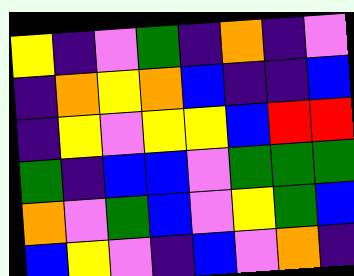[["yellow", "indigo", "violet", "green", "indigo", "orange", "indigo", "violet"], ["indigo", "orange", "yellow", "orange", "blue", "indigo", "indigo", "blue"], ["indigo", "yellow", "violet", "yellow", "yellow", "blue", "red", "red"], ["green", "indigo", "blue", "blue", "violet", "green", "green", "green"], ["orange", "violet", "green", "blue", "violet", "yellow", "green", "blue"], ["blue", "yellow", "violet", "indigo", "blue", "violet", "orange", "indigo"]]